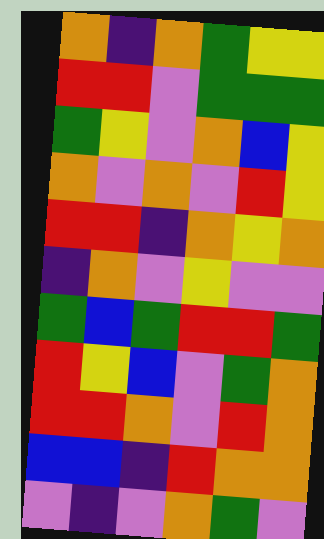[["orange", "indigo", "orange", "green", "yellow", "yellow"], ["red", "red", "violet", "green", "green", "green"], ["green", "yellow", "violet", "orange", "blue", "yellow"], ["orange", "violet", "orange", "violet", "red", "yellow"], ["red", "red", "indigo", "orange", "yellow", "orange"], ["indigo", "orange", "violet", "yellow", "violet", "violet"], ["green", "blue", "green", "red", "red", "green"], ["red", "yellow", "blue", "violet", "green", "orange"], ["red", "red", "orange", "violet", "red", "orange"], ["blue", "blue", "indigo", "red", "orange", "orange"], ["violet", "indigo", "violet", "orange", "green", "violet"]]